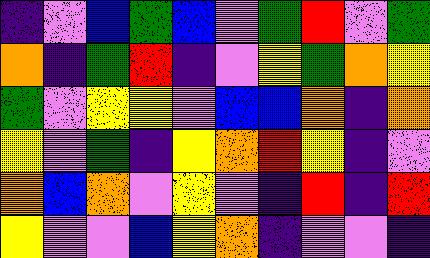[["indigo", "violet", "blue", "green", "blue", "violet", "green", "red", "violet", "green"], ["orange", "indigo", "green", "red", "indigo", "violet", "yellow", "green", "orange", "yellow"], ["green", "violet", "yellow", "yellow", "violet", "blue", "blue", "orange", "indigo", "orange"], ["yellow", "violet", "green", "indigo", "yellow", "orange", "red", "yellow", "indigo", "violet"], ["orange", "blue", "orange", "violet", "yellow", "violet", "indigo", "red", "indigo", "red"], ["yellow", "violet", "violet", "blue", "yellow", "orange", "indigo", "violet", "violet", "indigo"]]